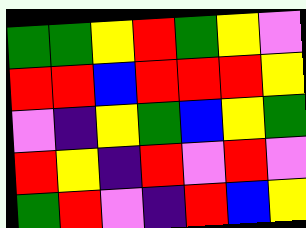[["green", "green", "yellow", "red", "green", "yellow", "violet"], ["red", "red", "blue", "red", "red", "red", "yellow"], ["violet", "indigo", "yellow", "green", "blue", "yellow", "green"], ["red", "yellow", "indigo", "red", "violet", "red", "violet"], ["green", "red", "violet", "indigo", "red", "blue", "yellow"]]